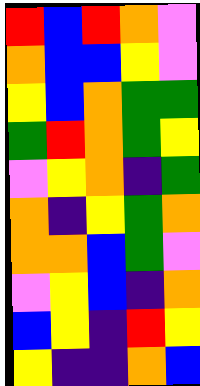[["red", "blue", "red", "orange", "violet"], ["orange", "blue", "blue", "yellow", "violet"], ["yellow", "blue", "orange", "green", "green"], ["green", "red", "orange", "green", "yellow"], ["violet", "yellow", "orange", "indigo", "green"], ["orange", "indigo", "yellow", "green", "orange"], ["orange", "orange", "blue", "green", "violet"], ["violet", "yellow", "blue", "indigo", "orange"], ["blue", "yellow", "indigo", "red", "yellow"], ["yellow", "indigo", "indigo", "orange", "blue"]]